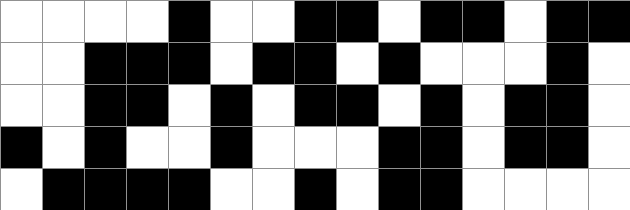[["white", "white", "white", "white", "black", "white", "white", "black", "black", "white", "black", "black", "white", "black", "black"], ["white", "white", "black", "black", "black", "white", "black", "black", "white", "black", "white", "white", "white", "black", "white"], ["white", "white", "black", "black", "white", "black", "white", "black", "black", "white", "black", "white", "black", "black", "white"], ["black", "white", "black", "white", "white", "black", "white", "white", "white", "black", "black", "white", "black", "black", "white"], ["white", "black", "black", "black", "black", "white", "white", "black", "white", "black", "black", "white", "white", "white", "white"]]